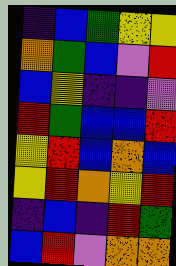[["indigo", "blue", "green", "yellow", "yellow"], ["orange", "green", "blue", "violet", "red"], ["blue", "yellow", "indigo", "indigo", "violet"], ["red", "green", "blue", "blue", "red"], ["yellow", "red", "blue", "orange", "blue"], ["yellow", "red", "orange", "yellow", "red"], ["indigo", "blue", "indigo", "red", "green"], ["blue", "red", "violet", "orange", "orange"]]